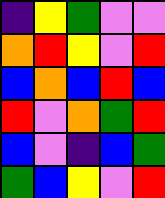[["indigo", "yellow", "green", "violet", "violet"], ["orange", "red", "yellow", "violet", "red"], ["blue", "orange", "blue", "red", "blue"], ["red", "violet", "orange", "green", "red"], ["blue", "violet", "indigo", "blue", "green"], ["green", "blue", "yellow", "violet", "red"]]